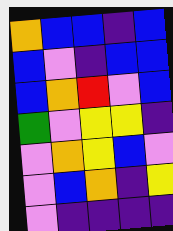[["orange", "blue", "blue", "indigo", "blue"], ["blue", "violet", "indigo", "blue", "blue"], ["blue", "orange", "red", "violet", "blue"], ["green", "violet", "yellow", "yellow", "indigo"], ["violet", "orange", "yellow", "blue", "violet"], ["violet", "blue", "orange", "indigo", "yellow"], ["violet", "indigo", "indigo", "indigo", "indigo"]]